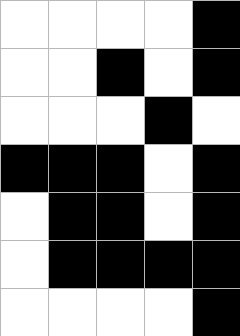[["white", "white", "white", "white", "black"], ["white", "white", "black", "white", "black"], ["white", "white", "white", "black", "white"], ["black", "black", "black", "white", "black"], ["white", "black", "black", "white", "black"], ["white", "black", "black", "black", "black"], ["white", "white", "white", "white", "black"]]